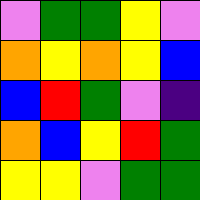[["violet", "green", "green", "yellow", "violet"], ["orange", "yellow", "orange", "yellow", "blue"], ["blue", "red", "green", "violet", "indigo"], ["orange", "blue", "yellow", "red", "green"], ["yellow", "yellow", "violet", "green", "green"]]